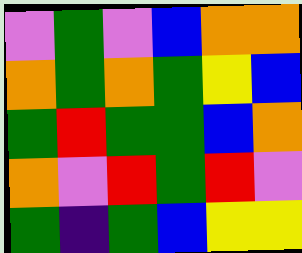[["violet", "green", "violet", "blue", "orange", "orange"], ["orange", "green", "orange", "green", "yellow", "blue"], ["green", "red", "green", "green", "blue", "orange"], ["orange", "violet", "red", "green", "red", "violet"], ["green", "indigo", "green", "blue", "yellow", "yellow"]]